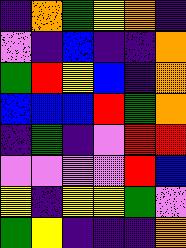[["indigo", "orange", "green", "yellow", "orange", "indigo"], ["violet", "indigo", "blue", "indigo", "indigo", "orange"], ["green", "red", "yellow", "blue", "indigo", "orange"], ["blue", "blue", "blue", "red", "green", "orange"], ["indigo", "green", "indigo", "violet", "red", "red"], ["violet", "violet", "violet", "violet", "red", "blue"], ["yellow", "indigo", "yellow", "yellow", "green", "violet"], ["green", "yellow", "indigo", "indigo", "indigo", "orange"]]